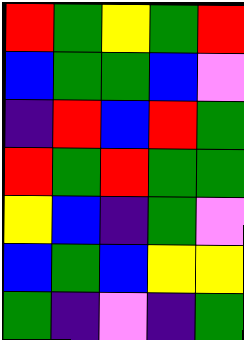[["red", "green", "yellow", "green", "red"], ["blue", "green", "green", "blue", "violet"], ["indigo", "red", "blue", "red", "green"], ["red", "green", "red", "green", "green"], ["yellow", "blue", "indigo", "green", "violet"], ["blue", "green", "blue", "yellow", "yellow"], ["green", "indigo", "violet", "indigo", "green"]]